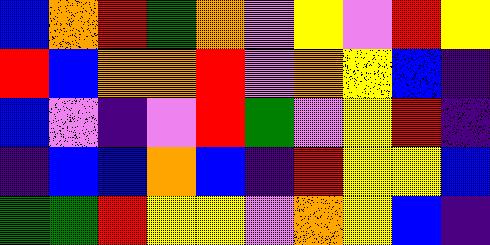[["blue", "orange", "red", "green", "orange", "violet", "yellow", "violet", "red", "yellow"], ["red", "blue", "orange", "orange", "red", "violet", "orange", "yellow", "blue", "indigo"], ["blue", "violet", "indigo", "violet", "red", "green", "violet", "yellow", "red", "indigo"], ["indigo", "blue", "blue", "orange", "blue", "indigo", "red", "yellow", "yellow", "blue"], ["green", "green", "red", "yellow", "yellow", "violet", "orange", "yellow", "blue", "indigo"]]